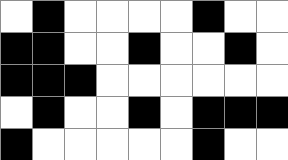[["white", "black", "white", "white", "white", "white", "black", "white", "white"], ["black", "black", "white", "white", "black", "white", "white", "black", "white"], ["black", "black", "black", "white", "white", "white", "white", "white", "white"], ["white", "black", "white", "white", "black", "white", "black", "black", "black"], ["black", "white", "white", "white", "white", "white", "black", "white", "white"]]